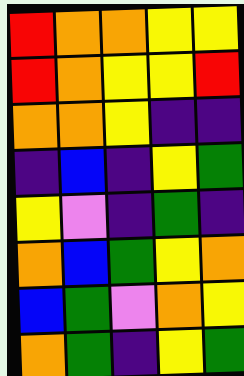[["red", "orange", "orange", "yellow", "yellow"], ["red", "orange", "yellow", "yellow", "red"], ["orange", "orange", "yellow", "indigo", "indigo"], ["indigo", "blue", "indigo", "yellow", "green"], ["yellow", "violet", "indigo", "green", "indigo"], ["orange", "blue", "green", "yellow", "orange"], ["blue", "green", "violet", "orange", "yellow"], ["orange", "green", "indigo", "yellow", "green"]]